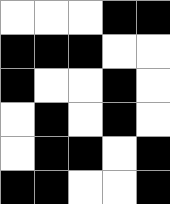[["white", "white", "white", "black", "black"], ["black", "black", "black", "white", "white"], ["black", "white", "white", "black", "white"], ["white", "black", "white", "black", "white"], ["white", "black", "black", "white", "black"], ["black", "black", "white", "white", "black"]]